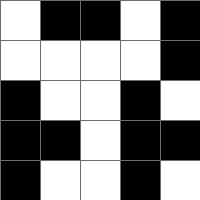[["white", "black", "black", "white", "black"], ["white", "white", "white", "white", "black"], ["black", "white", "white", "black", "white"], ["black", "black", "white", "black", "black"], ["black", "white", "white", "black", "white"]]